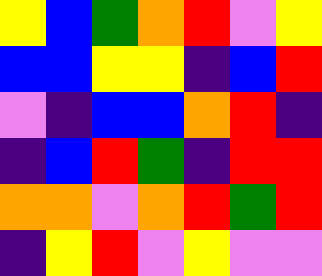[["yellow", "blue", "green", "orange", "red", "violet", "yellow"], ["blue", "blue", "yellow", "yellow", "indigo", "blue", "red"], ["violet", "indigo", "blue", "blue", "orange", "red", "indigo"], ["indigo", "blue", "red", "green", "indigo", "red", "red"], ["orange", "orange", "violet", "orange", "red", "green", "red"], ["indigo", "yellow", "red", "violet", "yellow", "violet", "violet"]]